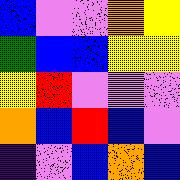[["blue", "violet", "violet", "orange", "yellow"], ["green", "blue", "blue", "yellow", "yellow"], ["yellow", "red", "violet", "violet", "violet"], ["orange", "blue", "red", "blue", "violet"], ["indigo", "violet", "blue", "orange", "blue"]]